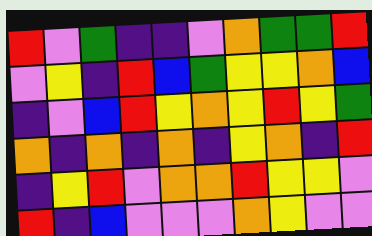[["red", "violet", "green", "indigo", "indigo", "violet", "orange", "green", "green", "red"], ["violet", "yellow", "indigo", "red", "blue", "green", "yellow", "yellow", "orange", "blue"], ["indigo", "violet", "blue", "red", "yellow", "orange", "yellow", "red", "yellow", "green"], ["orange", "indigo", "orange", "indigo", "orange", "indigo", "yellow", "orange", "indigo", "red"], ["indigo", "yellow", "red", "violet", "orange", "orange", "red", "yellow", "yellow", "violet"], ["red", "indigo", "blue", "violet", "violet", "violet", "orange", "yellow", "violet", "violet"]]